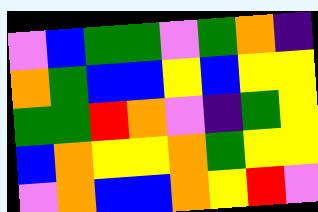[["violet", "blue", "green", "green", "violet", "green", "orange", "indigo"], ["orange", "green", "blue", "blue", "yellow", "blue", "yellow", "yellow"], ["green", "green", "red", "orange", "violet", "indigo", "green", "yellow"], ["blue", "orange", "yellow", "yellow", "orange", "green", "yellow", "yellow"], ["violet", "orange", "blue", "blue", "orange", "yellow", "red", "violet"]]